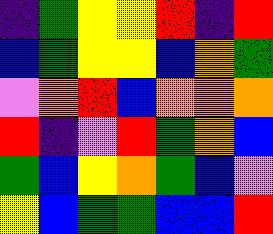[["indigo", "green", "yellow", "yellow", "red", "indigo", "red"], ["blue", "green", "yellow", "yellow", "blue", "orange", "green"], ["violet", "orange", "red", "blue", "orange", "orange", "orange"], ["red", "indigo", "violet", "red", "green", "orange", "blue"], ["green", "blue", "yellow", "orange", "green", "blue", "violet"], ["yellow", "blue", "green", "green", "blue", "blue", "red"]]